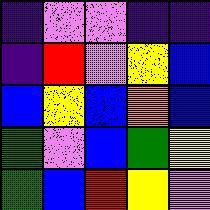[["indigo", "violet", "violet", "indigo", "indigo"], ["indigo", "red", "violet", "yellow", "blue"], ["blue", "yellow", "blue", "orange", "blue"], ["green", "violet", "blue", "green", "yellow"], ["green", "blue", "red", "yellow", "violet"]]